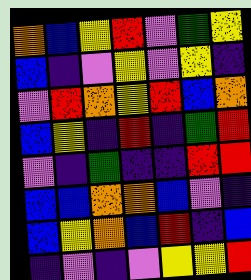[["orange", "blue", "yellow", "red", "violet", "green", "yellow"], ["blue", "indigo", "violet", "yellow", "violet", "yellow", "indigo"], ["violet", "red", "orange", "yellow", "red", "blue", "orange"], ["blue", "yellow", "indigo", "red", "indigo", "green", "red"], ["violet", "indigo", "green", "indigo", "indigo", "red", "red"], ["blue", "blue", "orange", "orange", "blue", "violet", "indigo"], ["blue", "yellow", "orange", "blue", "red", "indigo", "blue"], ["indigo", "violet", "indigo", "violet", "yellow", "yellow", "red"]]